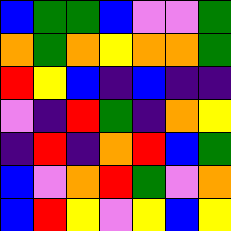[["blue", "green", "green", "blue", "violet", "violet", "green"], ["orange", "green", "orange", "yellow", "orange", "orange", "green"], ["red", "yellow", "blue", "indigo", "blue", "indigo", "indigo"], ["violet", "indigo", "red", "green", "indigo", "orange", "yellow"], ["indigo", "red", "indigo", "orange", "red", "blue", "green"], ["blue", "violet", "orange", "red", "green", "violet", "orange"], ["blue", "red", "yellow", "violet", "yellow", "blue", "yellow"]]